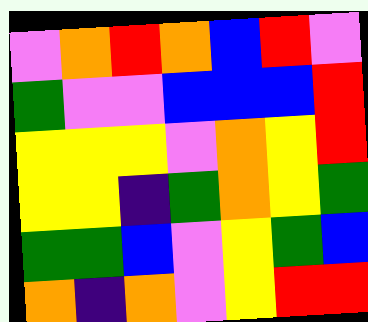[["violet", "orange", "red", "orange", "blue", "red", "violet"], ["green", "violet", "violet", "blue", "blue", "blue", "red"], ["yellow", "yellow", "yellow", "violet", "orange", "yellow", "red"], ["yellow", "yellow", "indigo", "green", "orange", "yellow", "green"], ["green", "green", "blue", "violet", "yellow", "green", "blue"], ["orange", "indigo", "orange", "violet", "yellow", "red", "red"]]